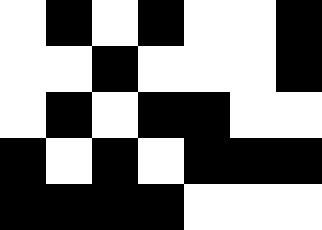[["white", "black", "white", "black", "white", "white", "black"], ["white", "white", "black", "white", "white", "white", "black"], ["white", "black", "white", "black", "black", "white", "white"], ["black", "white", "black", "white", "black", "black", "black"], ["black", "black", "black", "black", "white", "white", "white"]]